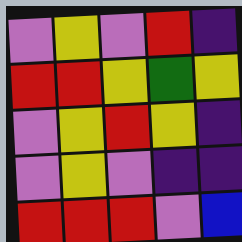[["violet", "yellow", "violet", "red", "indigo"], ["red", "red", "yellow", "green", "yellow"], ["violet", "yellow", "red", "yellow", "indigo"], ["violet", "yellow", "violet", "indigo", "indigo"], ["red", "red", "red", "violet", "blue"]]